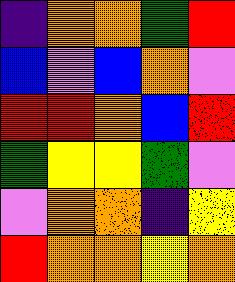[["indigo", "orange", "orange", "green", "red"], ["blue", "violet", "blue", "orange", "violet"], ["red", "red", "orange", "blue", "red"], ["green", "yellow", "yellow", "green", "violet"], ["violet", "orange", "orange", "indigo", "yellow"], ["red", "orange", "orange", "yellow", "orange"]]